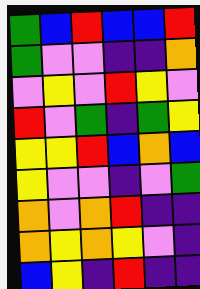[["green", "blue", "red", "blue", "blue", "red"], ["green", "violet", "violet", "indigo", "indigo", "orange"], ["violet", "yellow", "violet", "red", "yellow", "violet"], ["red", "violet", "green", "indigo", "green", "yellow"], ["yellow", "yellow", "red", "blue", "orange", "blue"], ["yellow", "violet", "violet", "indigo", "violet", "green"], ["orange", "violet", "orange", "red", "indigo", "indigo"], ["orange", "yellow", "orange", "yellow", "violet", "indigo"], ["blue", "yellow", "indigo", "red", "indigo", "indigo"]]